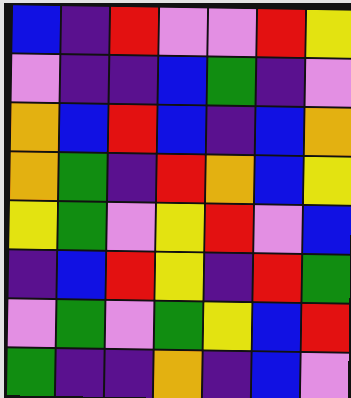[["blue", "indigo", "red", "violet", "violet", "red", "yellow"], ["violet", "indigo", "indigo", "blue", "green", "indigo", "violet"], ["orange", "blue", "red", "blue", "indigo", "blue", "orange"], ["orange", "green", "indigo", "red", "orange", "blue", "yellow"], ["yellow", "green", "violet", "yellow", "red", "violet", "blue"], ["indigo", "blue", "red", "yellow", "indigo", "red", "green"], ["violet", "green", "violet", "green", "yellow", "blue", "red"], ["green", "indigo", "indigo", "orange", "indigo", "blue", "violet"]]